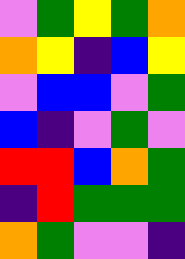[["violet", "green", "yellow", "green", "orange"], ["orange", "yellow", "indigo", "blue", "yellow"], ["violet", "blue", "blue", "violet", "green"], ["blue", "indigo", "violet", "green", "violet"], ["red", "red", "blue", "orange", "green"], ["indigo", "red", "green", "green", "green"], ["orange", "green", "violet", "violet", "indigo"]]